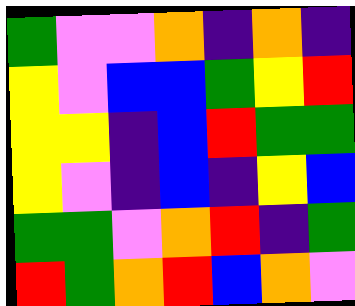[["green", "violet", "violet", "orange", "indigo", "orange", "indigo"], ["yellow", "violet", "blue", "blue", "green", "yellow", "red"], ["yellow", "yellow", "indigo", "blue", "red", "green", "green"], ["yellow", "violet", "indigo", "blue", "indigo", "yellow", "blue"], ["green", "green", "violet", "orange", "red", "indigo", "green"], ["red", "green", "orange", "red", "blue", "orange", "violet"]]